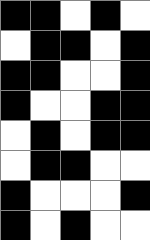[["black", "black", "white", "black", "white"], ["white", "black", "black", "white", "black"], ["black", "black", "white", "white", "black"], ["black", "white", "white", "black", "black"], ["white", "black", "white", "black", "black"], ["white", "black", "black", "white", "white"], ["black", "white", "white", "white", "black"], ["black", "white", "black", "white", "white"]]